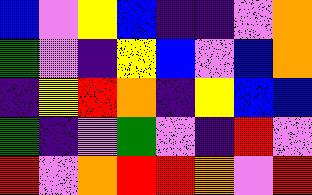[["blue", "violet", "yellow", "blue", "indigo", "indigo", "violet", "orange"], ["green", "violet", "indigo", "yellow", "blue", "violet", "blue", "orange"], ["indigo", "yellow", "red", "orange", "indigo", "yellow", "blue", "blue"], ["green", "indigo", "violet", "green", "violet", "indigo", "red", "violet"], ["red", "violet", "orange", "red", "red", "orange", "violet", "red"]]